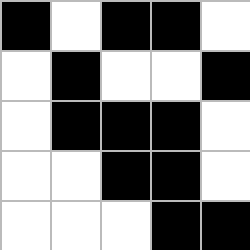[["black", "white", "black", "black", "white"], ["white", "black", "white", "white", "black"], ["white", "black", "black", "black", "white"], ["white", "white", "black", "black", "white"], ["white", "white", "white", "black", "black"]]